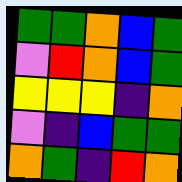[["green", "green", "orange", "blue", "green"], ["violet", "red", "orange", "blue", "green"], ["yellow", "yellow", "yellow", "indigo", "orange"], ["violet", "indigo", "blue", "green", "green"], ["orange", "green", "indigo", "red", "orange"]]